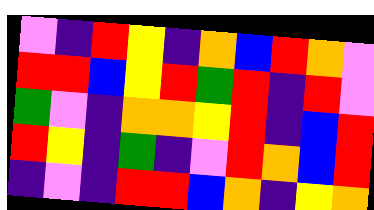[["violet", "indigo", "red", "yellow", "indigo", "orange", "blue", "red", "orange", "violet"], ["red", "red", "blue", "yellow", "red", "green", "red", "indigo", "red", "violet"], ["green", "violet", "indigo", "orange", "orange", "yellow", "red", "indigo", "blue", "red"], ["red", "yellow", "indigo", "green", "indigo", "violet", "red", "orange", "blue", "red"], ["indigo", "violet", "indigo", "red", "red", "blue", "orange", "indigo", "yellow", "orange"]]